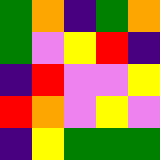[["green", "orange", "indigo", "green", "orange"], ["green", "violet", "yellow", "red", "indigo"], ["indigo", "red", "violet", "violet", "yellow"], ["red", "orange", "violet", "yellow", "violet"], ["indigo", "yellow", "green", "green", "green"]]